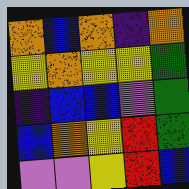[["orange", "blue", "orange", "indigo", "orange"], ["yellow", "orange", "yellow", "yellow", "green"], ["indigo", "blue", "blue", "violet", "green"], ["blue", "orange", "yellow", "red", "green"], ["violet", "violet", "yellow", "red", "blue"]]